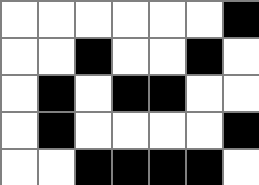[["white", "white", "white", "white", "white", "white", "black"], ["white", "white", "black", "white", "white", "black", "white"], ["white", "black", "white", "black", "black", "white", "white"], ["white", "black", "white", "white", "white", "white", "black"], ["white", "white", "black", "black", "black", "black", "white"]]